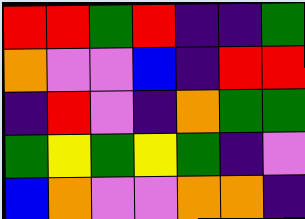[["red", "red", "green", "red", "indigo", "indigo", "green"], ["orange", "violet", "violet", "blue", "indigo", "red", "red"], ["indigo", "red", "violet", "indigo", "orange", "green", "green"], ["green", "yellow", "green", "yellow", "green", "indigo", "violet"], ["blue", "orange", "violet", "violet", "orange", "orange", "indigo"]]